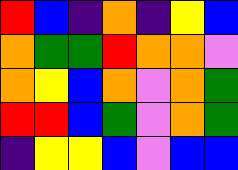[["red", "blue", "indigo", "orange", "indigo", "yellow", "blue"], ["orange", "green", "green", "red", "orange", "orange", "violet"], ["orange", "yellow", "blue", "orange", "violet", "orange", "green"], ["red", "red", "blue", "green", "violet", "orange", "green"], ["indigo", "yellow", "yellow", "blue", "violet", "blue", "blue"]]